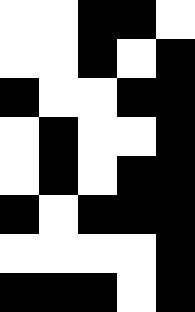[["white", "white", "black", "black", "white"], ["white", "white", "black", "white", "black"], ["black", "white", "white", "black", "black"], ["white", "black", "white", "white", "black"], ["white", "black", "white", "black", "black"], ["black", "white", "black", "black", "black"], ["white", "white", "white", "white", "black"], ["black", "black", "black", "white", "black"]]